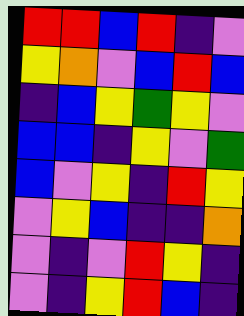[["red", "red", "blue", "red", "indigo", "violet"], ["yellow", "orange", "violet", "blue", "red", "blue"], ["indigo", "blue", "yellow", "green", "yellow", "violet"], ["blue", "blue", "indigo", "yellow", "violet", "green"], ["blue", "violet", "yellow", "indigo", "red", "yellow"], ["violet", "yellow", "blue", "indigo", "indigo", "orange"], ["violet", "indigo", "violet", "red", "yellow", "indigo"], ["violet", "indigo", "yellow", "red", "blue", "indigo"]]